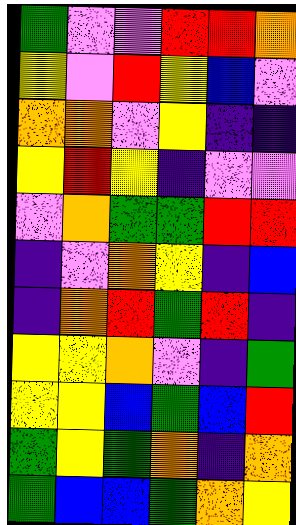[["green", "violet", "violet", "red", "red", "orange"], ["yellow", "violet", "red", "yellow", "blue", "violet"], ["orange", "orange", "violet", "yellow", "indigo", "indigo"], ["yellow", "red", "yellow", "indigo", "violet", "violet"], ["violet", "orange", "green", "green", "red", "red"], ["indigo", "violet", "orange", "yellow", "indigo", "blue"], ["indigo", "orange", "red", "green", "red", "indigo"], ["yellow", "yellow", "orange", "violet", "indigo", "green"], ["yellow", "yellow", "blue", "green", "blue", "red"], ["green", "yellow", "green", "orange", "indigo", "orange"], ["green", "blue", "blue", "green", "orange", "yellow"]]